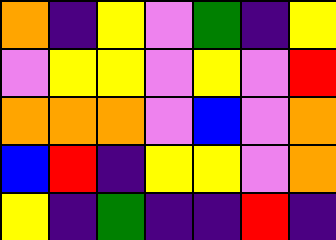[["orange", "indigo", "yellow", "violet", "green", "indigo", "yellow"], ["violet", "yellow", "yellow", "violet", "yellow", "violet", "red"], ["orange", "orange", "orange", "violet", "blue", "violet", "orange"], ["blue", "red", "indigo", "yellow", "yellow", "violet", "orange"], ["yellow", "indigo", "green", "indigo", "indigo", "red", "indigo"]]